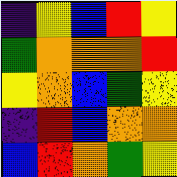[["indigo", "yellow", "blue", "red", "yellow"], ["green", "orange", "orange", "orange", "red"], ["yellow", "orange", "blue", "green", "yellow"], ["indigo", "red", "blue", "orange", "orange"], ["blue", "red", "orange", "green", "yellow"]]